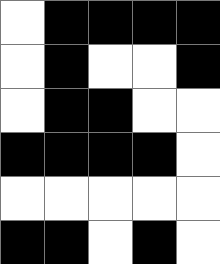[["white", "black", "black", "black", "black"], ["white", "black", "white", "white", "black"], ["white", "black", "black", "white", "white"], ["black", "black", "black", "black", "white"], ["white", "white", "white", "white", "white"], ["black", "black", "white", "black", "white"]]